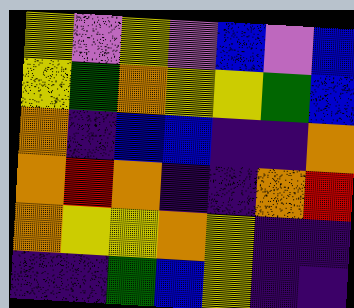[["yellow", "violet", "yellow", "violet", "blue", "violet", "blue"], ["yellow", "green", "orange", "yellow", "yellow", "green", "blue"], ["orange", "indigo", "blue", "blue", "indigo", "indigo", "orange"], ["orange", "red", "orange", "indigo", "indigo", "orange", "red"], ["orange", "yellow", "yellow", "orange", "yellow", "indigo", "indigo"], ["indigo", "indigo", "green", "blue", "yellow", "indigo", "indigo"]]